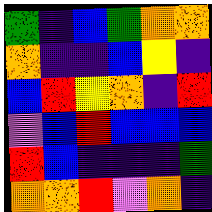[["green", "indigo", "blue", "green", "orange", "orange"], ["orange", "indigo", "indigo", "blue", "yellow", "indigo"], ["blue", "red", "yellow", "orange", "indigo", "red"], ["violet", "blue", "red", "blue", "blue", "blue"], ["red", "blue", "indigo", "indigo", "indigo", "green"], ["orange", "orange", "red", "violet", "orange", "indigo"]]